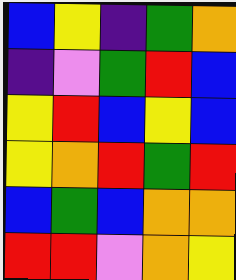[["blue", "yellow", "indigo", "green", "orange"], ["indigo", "violet", "green", "red", "blue"], ["yellow", "red", "blue", "yellow", "blue"], ["yellow", "orange", "red", "green", "red"], ["blue", "green", "blue", "orange", "orange"], ["red", "red", "violet", "orange", "yellow"]]